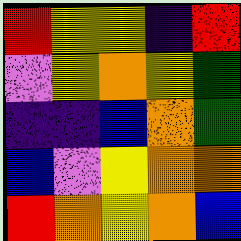[["red", "yellow", "yellow", "indigo", "red"], ["violet", "yellow", "orange", "yellow", "green"], ["indigo", "indigo", "blue", "orange", "green"], ["blue", "violet", "yellow", "orange", "orange"], ["red", "orange", "yellow", "orange", "blue"]]